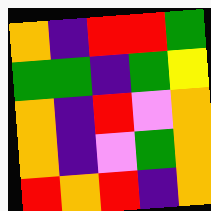[["orange", "indigo", "red", "red", "green"], ["green", "green", "indigo", "green", "yellow"], ["orange", "indigo", "red", "violet", "orange"], ["orange", "indigo", "violet", "green", "orange"], ["red", "orange", "red", "indigo", "orange"]]